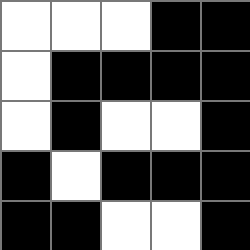[["white", "white", "white", "black", "black"], ["white", "black", "black", "black", "black"], ["white", "black", "white", "white", "black"], ["black", "white", "black", "black", "black"], ["black", "black", "white", "white", "black"]]